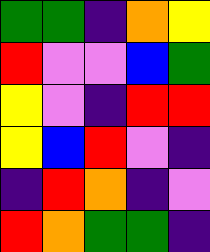[["green", "green", "indigo", "orange", "yellow"], ["red", "violet", "violet", "blue", "green"], ["yellow", "violet", "indigo", "red", "red"], ["yellow", "blue", "red", "violet", "indigo"], ["indigo", "red", "orange", "indigo", "violet"], ["red", "orange", "green", "green", "indigo"]]